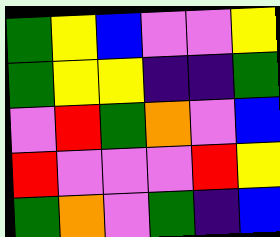[["green", "yellow", "blue", "violet", "violet", "yellow"], ["green", "yellow", "yellow", "indigo", "indigo", "green"], ["violet", "red", "green", "orange", "violet", "blue"], ["red", "violet", "violet", "violet", "red", "yellow"], ["green", "orange", "violet", "green", "indigo", "blue"]]